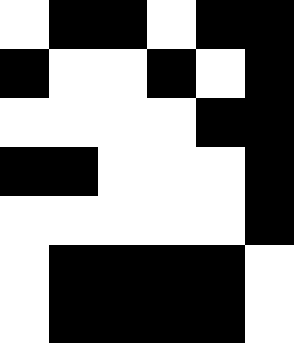[["white", "black", "black", "white", "black", "black"], ["black", "white", "white", "black", "white", "black"], ["white", "white", "white", "white", "black", "black"], ["black", "black", "white", "white", "white", "black"], ["white", "white", "white", "white", "white", "black"], ["white", "black", "black", "black", "black", "white"], ["white", "black", "black", "black", "black", "white"]]